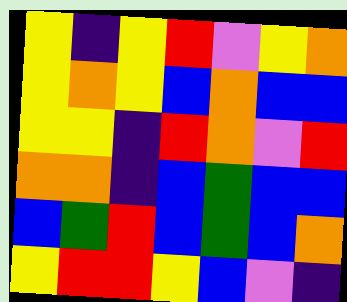[["yellow", "indigo", "yellow", "red", "violet", "yellow", "orange"], ["yellow", "orange", "yellow", "blue", "orange", "blue", "blue"], ["yellow", "yellow", "indigo", "red", "orange", "violet", "red"], ["orange", "orange", "indigo", "blue", "green", "blue", "blue"], ["blue", "green", "red", "blue", "green", "blue", "orange"], ["yellow", "red", "red", "yellow", "blue", "violet", "indigo"]]